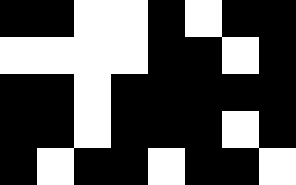[["black", "black", "white", "white", "black", "white", "black", "black"], ["white", "white", "white", "white", "black", "black", "white", "black"], ["black", "black", "white", "black", "black", "black", "black", "black"], ["black", "black", "white", "black", "black", "black", "white", "black"], ["black", "white", "black", "black", "white", "black", "black", "white"]]